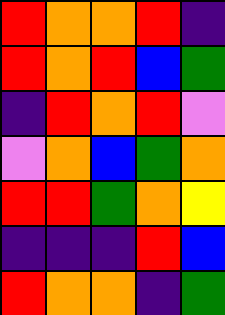[["red", "orange", "orange", "red", "indigo"], ["red", "orange", "red", "blue", "green"], ["indigo", "red", "orange", "red", "violet"], ["violet", "orange", "blue", "green", "orange"], ["red", "red", "green", "orange", "yellow"], ["indigo", "indigo", "indigo", "red", "blue"], ["red", "orange", "orange", "indigo", "green"]]